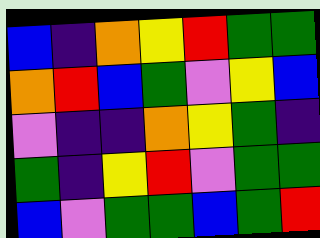[["blue", "indigo", "orange", "yellow", "red", "green", "green"], ["orange", "red", "blue", "green", "violet", "yellow", "blue"], ["violet", "indigo", "indigo", "orange", "yellow", "green", "indigo"], ["green", "indigo", "yellow", "red", "violet", "green", "green"], ["blue", "violet", "green", "green", "blue", "green", "red"]]